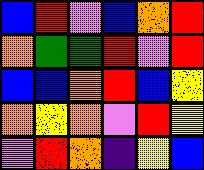[["blue", "red", "violet", "blue", "orange", "red"], ["orange", "green", "green", "red", "violet", "red"], ["blue", "blue", "orange", "red", "blue", "yellow"], ["orange", "yellow", "orange", "violet", "red", "yellow"], ["violet", "red", "orange", "indigo", "yellow", "blue"]]